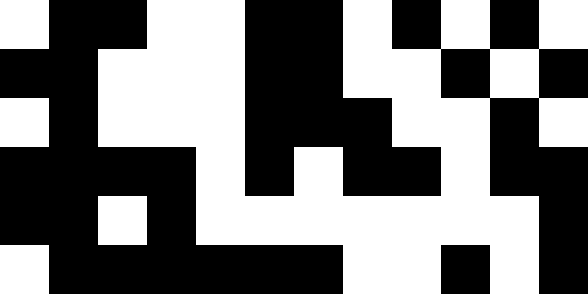[["white", "black", "black", "white", "white", "black", "black", "white", "black", "white", "black", "white"], ["black", "black", "white", "white", "white", "black", "black", "white", "white", "black", "white", "black"], ["white", "black", "white", "white", "white", "black", "black", "black", "white", "white", "black", "white"], ["black", "black", "black", "black", "white", "black", "white", "black", "black", "white", "black", "black"], ["black", "black", "white", "black", "white", "white", "white", "white", "white", "white", "white", "black"], ["white", "black", "black", "black", "black", "black", "black", "white", "white", "black", "white", "black"]]